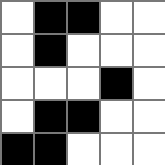[["white", "black", "black", "white", "white"], ["white", "black", "white", "white", "white"], ["white", "white", "white", "black", "white"], ["white", "black", "black", "white", "white"], ["black", "black", "white", "white", "white"]]